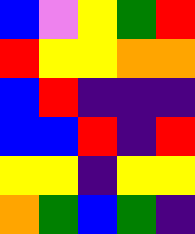[["blue", "violet", "yellow", "green", "red"], ["red", "yellow", "yellow", "orange", "orange"], ["blue", "red", "indigo", "indigo", "indigo"], ["blue", "blue", "red", "indigo", "red"], ["yellow", "yellow", "indigo", "yellow", "yellow"], ["orange", "green", "blue", "green", "indigo"]]